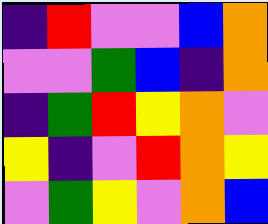[["indigo", "red", "violet", "violet", "blue", "orange"], ["violet", "violet", "green", "blue", "indigo", "orange"], ["indigo", "green", "red", "yellow", "orange", "violet"], ["yellow", "indigo", "violet", "red", "orange", "yellow"], ["violet", "green", "yellow", "violet", "orange", "blue"]]